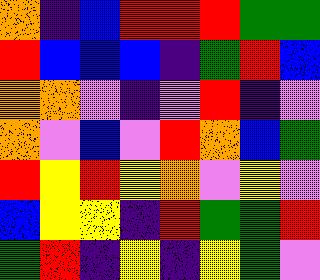[["orange", "indigo", "blue", "red", "red", "red", "green", "green"], ["red", "blue", "blue", "blue", "indigo", "green", "red", "blue"], ["orange", "orange", "violet", "indigo", "violet", "red", "indigo", "violet"], ["orange", "violet", "blue", "violet", "red", "orange", "blue", "green"], ["red", "yellow", "red", "yellow", "orange", "violet", "yellow", "violet"], ["blue", "yellow", "yellow", "indigo", "red", "green", "green", "red"], ["green", "red", "indigo", "yellow", "indigo", "yellow", "green", "violet"]]